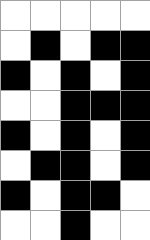[["white", "white", "white", "white", "white"], ["white", "black", "white", "black", "black"], ["black", "white", "black", "white", "black"], ["white", "white", "black", "black", "black"], ["black", "white", "black", "white", "black"], ["white", "black", "black", "white", "black"], ["black", "white", "black", "black", "white"], ["white", "white", "black", "white", "white"]]